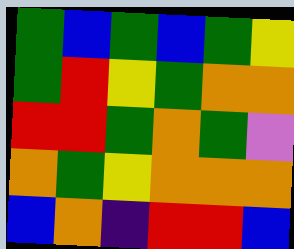[["green", "blue", "green", "blue", "green", "yellow"], ["green", "red", "yellow", "green", "orange", "orange"], ["red", "red", "green", "orange", "green", "violet"], ["orange", "green", "yellow", "orange", "orange", "orange"], ["blue", "orange", "indigo", "red", "red", "blue"]]